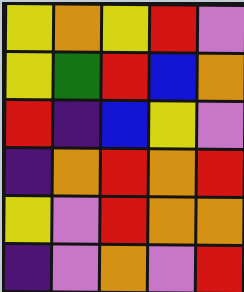[["yellow", "orange", "yellow", "red", "violet"], ["yellow", "green", "red", "blue", "orange"], ["red", "indigo", "blue", "yellow", "violet"], ["indigo", "orange", "red", "orange", "red"], ["yellow", "violet", "red", "orange", "orange"], ["indigo", "violet", "orange", "violet", "red"]]